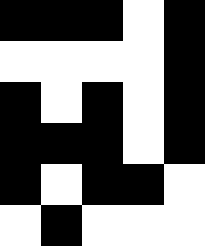[["black", "black", "black", "white", "black"], ["white", "white", "white", "white", "black"], ["black", "white", "black", "white", "black"], ["black", "black", "black", "white", "black"], ["black", "white", "black", "black", "white"], ["white", "black", "white", "white", "white"]]